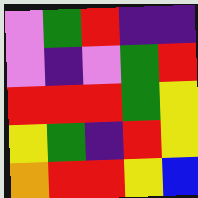[["violet", "green", "red", "indigo", "indigo"], ["violet", "indigo", "violet", "green", "red"], ["red", "red", "red", "green", "yellow"], ["yellow", "green", "indigo", "red", "yellow"], ["orange", "red", "red", "yellow", "blue"]]